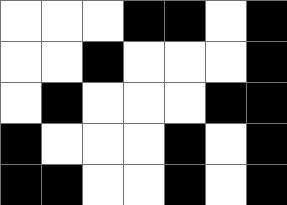[["white", "white", "white", "black", "black", "white", "black"], ["white", "white", "black", "white", "white", "white", "black"], ["white", "black", "white", "white", "white", "black", "black"], ["black", "white", "white", "white", "black", "white", "black"], ["black", "black", "white", "white", "black", "white", "black"]]